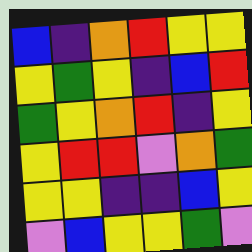[["blue", "indigo", "orange", "red", "yellow", "yellow"], ["yellow", "green", "yellow", "indigo", "blue", "red"], ["green", "yellow", "orange", "red", "indigo", "yellow"], ["yellow", "red", "red", "violet", "orange", "green"], ["yellow", "yellow", "indigo", "indigo", "blue", "yellow"], ["violet", "blue", "yellow", "yellow", "green", "violet"]]